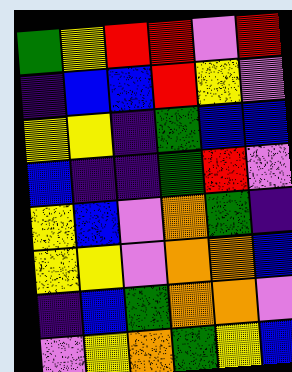[["green", "yellow", "red", "red", "violet", "red"], ["indigo", "blue", "blue", "red", "yellow", "violet"], ["yellow", "yellow", "indigo", "green", "blue", "blue"], ["blue", "indigo", "indigo", "green", "red", "violet"], ["yellow", "blue", "violet", "orange", "green", "indigo"], ["yellow", "yellow", "violet", "orange", "orange", "blue"], ["indigo", "blue", "green", "orange", "orange", "violet"], ["violet", "yellow", "orange", "green", "yellow", "blue"]]